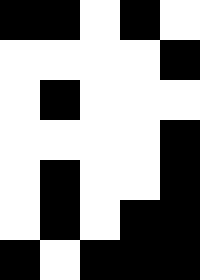[["black", "black", "white", "black", "white"], ["white", "white", "white", "white", "black"], ["white", "black", "white", "white", "white"], ["white", "white", "white", "white", "black"], ["white", "black", "white", "white", "black"], ["white", "black", "white", "black", "black"], ["black", "white", "black", "black", "black"]]